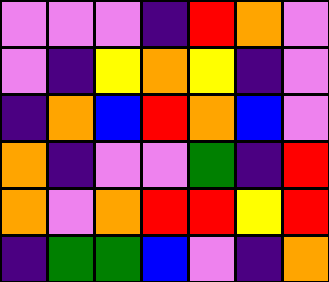[["violet", "violet", "violet", "indigo", "red", "orange", "violet"], ["violet", "indigo", "yellow", "orange", "yellow", "indigo", "violet"], ["indigo", "orange", "blue", "red", "orange", "blue", "violet"], ["orange", "indigo", "violet", "violet", "green", "indigo", "red"], ["orange", "violet", "orange", "red", "red", "yellow", "red"], ["indigo", "green", "green", "blue", "violet", "indigo", "orange"]]